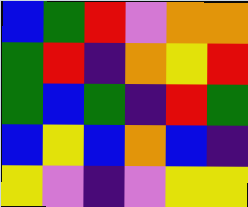[["blue", "green", "red", "violet", "orange", "orange"], ["green", "red", "indigo", "orange", "yellow", "red"], ["green", "blue", "green", "indigo", "red", "green"], ["blue", "yellow", "blue", "orange", "blue", "indigo"], ["yellow", "violet", "indigo", "violet", "yellow", "yellow"]]